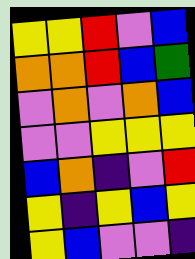[["yellow", "yellow", "red", "violet", "blue"], ["orange", "orange", "red", "blue", "green"], ["violet", "orange", "violet", "orange", "blue"], ["violet", "violet", "yellow", "yellow", "yellow"], ["blue", "orange", "indigo", "violet", "red"], ["yellow", "indigo", "yellow", "blue", "yellow"], ["yellow", "blue", "violet", "violet", "indigo"]]